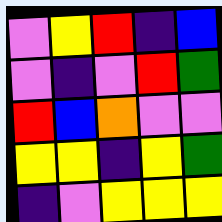[["violet", "yellow", "red", "indigo", "blue"], ["violet", "indigo", "violet", "red", "green"], ["red", "blue", "orange", "violet", "violet"], ["yellow", "yellow", "indigo", "yellow", "green"], ["indigo", "violet", "yellow", "yellow", "yellow"]]